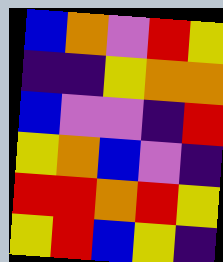[["blue", "orange", "violet", "red", "yellow"], ["indigo", "indigo", "yellow", "orange", "orange"], ["blue", "violet", "violet", "indigo", "red"], ["yellow", "orange", "blue", "violet", "indigo"], ["red", "red", "orange", "red", "yellow"], ["yellow", "red", "blue", "yellow", "indigo"]]